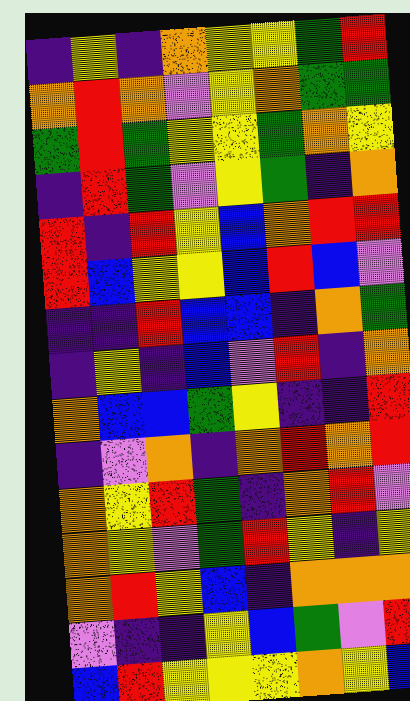[["indigo", "yellow", "indigo", "orange", "yellow", "yellow", "green", "red"], ["orange", "red", "orange", "violet", "yellow", "orange", "green", "green"], ["green", "red", "green", "yellow", "yellow", "green", "orange", "yellow"], ["indigo", "red", "green", "violet", "yellow", "green", "indigo", "orange"], ["red", "indigo", "red", "yellow", "blue", "orange", "red", "red"], ["red", "blue", "yellow", "yellow", "blue", "red", "blue", "violet"], ["indigo", "indigo", "red", "blue", "blue", "indigo", "orange", "green"], ["indigo", "yellow", "indigo", "blue", "violet", "red", "indigo", "orange"], ["orange", "blue", "blue", "green", "yellow", "indigo", "indigo", "red"], ["indigo", "violet", "orange", "indigo", "orange", "red", "orange", "red"], ["orange", "yellow", "red", "green", "indigo", "orange", "red", "violet"], ["orange", "yellow", "violet", "green", "red", "yellow", "indigo", "yellow"], ["orange", "red", "yellow", "blue", "indigo", "orange", "orange", "orange"], ["violet", "indigo", "indigo", "yellow", "blue", "green", "violet", "red"], ["blue", "red", "yellow", "yellow", "yellow", "orange", "yellow", "blue"]]